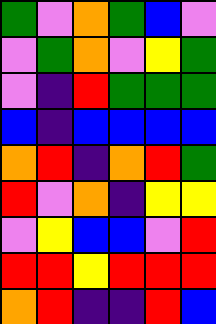[["green", "violet", "orange", "green", "blue", "violet"], ["violet", "green", "orange", "violet", "yellow", "green"], ["violet", "indigo", "red", "green", "green", "green"], ["blue", "indigo", "blue", "blue", "blue", "blue"], ["orange", "red", "indigo", "orange", "red", "green"], ["red", "violet", "orange", "indigo", "yellow", "yellow"], ["violet", "yellow", "blue", "blue", "violet", "red"], ["red", "red", "yellow", "red", "red", "red"], ["orange", "red", "indigo", "indigo", "red", "blue"]]